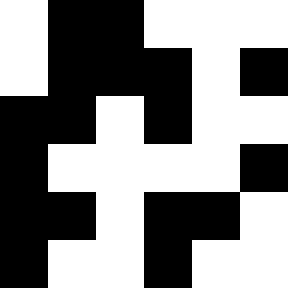[["white", "black", "black", "white", "white", "white"], ["white", "black", "black", "black", "white", "black"], ["black", "black", "white", "black", "white", "white"], ["black", "white", "white", "white", "white", "black"], ["black", "black", "white", "black", "black", "white"], ["black", "white", "white", "black", "white", "white"]]